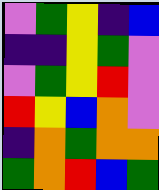[["violet", "green", "yellow", "indigo", "blue"], ["indigo", "indigo", "yellow", "green", "violet"], ["violet", "green", "yellow", "red", "violet"], ["red", "yellow", "blue", "orange", "violet"], ["indigo", "orange", "green", "orange", "orange"], ["green", "orange", "red", "blue", "green"]]